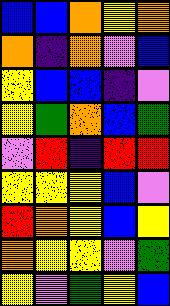[["blue", "blue", "orange", "yellow", "orange"], ["orange", "indigo", "orange", "violet", "blue"], ["yellow", "blue", "blue", "indigo", "violet"], ["yellow", "green", "orange", "blue", "green"], ["violet", "red", "indigo", "red", "red"], ["yellow", "yellow", "yellow", "blue", "violet"], ["red", "orange", "yellow", "blue", "yellow"], ["orange", "yellow", "yellow", "violet", "green"], ["yellow", "violet", "green", "yellow", "blue"]]